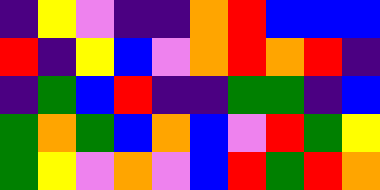[["indigo", "yellow", "violet", "indigo", "indigo", "orange", "red", "blue", "blue", "blue"], ["red", "indigo", "yellow", "blue", "violet", "orange", "red", "orange", "red", "indigo"], ["indigo", "green", "blue", "red", "indigo", "indigo", "green", "green", "indigo", "blue"], ["green", "orange", "green", "blue", "orange", "blue", "violet", "red", "green", "yellow"], ["green", "yellow", "violet", "orange", "violet", "blue", "red", "green", "red", "orange"]]